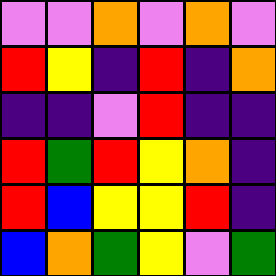[["violet", "violet", "orange", "violet", "orange", "violet"], ["red", "yellow", "indigo", "red", "indigo", "orange"], ["indigo", "indigo", "violet", "red", "indigo", "indigo"], ["red", "green", "red", "yellow", "orange", "indigo"], ["red", "blue", "yellow", "yellow", "red", "indigo"], ["blue", "orange", "green", "yellow", "violet", "green"]]